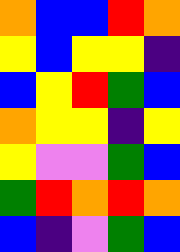[["orange", "blue", "blue", "red", "orange"], ["yellow", "blue", "yellow", "yellow", "indigo"], ["blue", "yellow", "red", "green", "blue"], ["orange", "yellow", "yellow", "indigo", "yellow"], ["yellow", "violet", "violet", "green", "blue"], ["green", "red", "orange", "red", "orange"], ["blue", "indigo", "violet", "green", "blue"]]